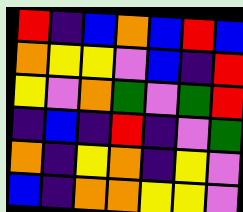[["red", "indigo", "blue", "orange", "blue", "red", "blue"], ["orange", "yellow", "yellow", "violet", "blue", "indigo", "red"], ["yellow", "violet", "orange", "green", "violet", "green", "red"], ["indigo", "blue", "indigo", "red", "indigo", "violet", "green"], ["orange", "indigo", "yellow", "orange", "indigo", "yellow", "violet"], ["blue", "indigo", "orange", "orange", "yellow", "yellow", "violet"]]